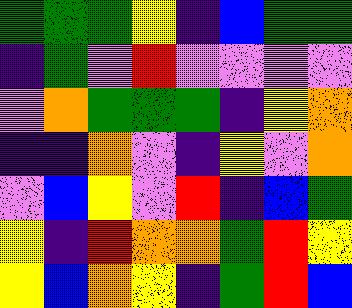[["green", "green", "green", "yellow", "indigo", "blue", "green", "green"], ["indigo", "green", "violet", "red", "violet", "violet", "violet", "violet"], ["violet", "orange", "green", "green", "green", "indigo", "yellow", "orange"], ["indigo", "indigo", "orange", "violet", "indigo", "yellow", "violet", "orange"], ["violet", "blue", "yellow", "violet", "red", "indigo", "blue", "green"], ["yellow", "indigo", "red", "orange", "orange", "green", "red", "yellow"], ["yellow", "blue", "orange", "yellow", "indigo", "green", "red", "blue"]]